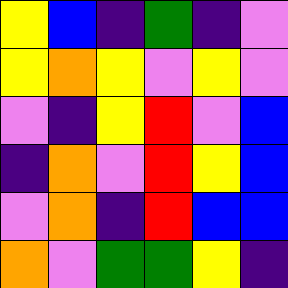[["yellow", "blue", "indigo", "green", "indigo", "violet"], ["yellow", "orange", "yellow", "violet", "yellow", "violet"], ["violet", "indigo", "yellow", "red", "violet", "blue"], ["indigo", "orange", "violet", "red", "yellow", "blue"], ["violet", "orange", "indigo", "red", "blue", "blue"], ["orange", "violet", "green", "green", "yellow", "indigo"]]